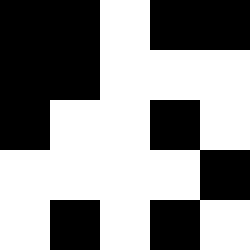[["black", "black", "white", "black", "black"], ["black", "black", "white", "white", "white"], ["black", "white", "white", "black", "white"], ["white", "white", "white", "white", "black"], ["white", "black", "white", "black", "white"]]